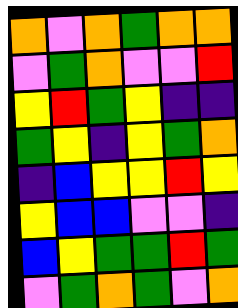[["orange", "violet", "orange", "green", "orange", "orange"], ["violet", "green", "orange", "violet", "violet", "red"], ["yellow", "red", "green", "yellow", "indigo", "indigo"], ["green", "yellow", "indigo", "yellow", "green", "orange"], ["indigo", "blue", "yellow", "yellow", "red", "yellow"], ["yellow", "blue", "blue", "violet", "violet", "indigo"], ["blue", "yellow", "green", "green", "red", "green"], ["violet", "green", "orange", "green", "violet", "orange"]]